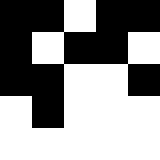[["black", "black", "white", "black", "black"], ["black", "white", "black", "black", "white"], ["black", "black", "white", "white", "black"], ["white", "black", "white", "white", "white"], ["white", "white", "white", "white", "white"]]